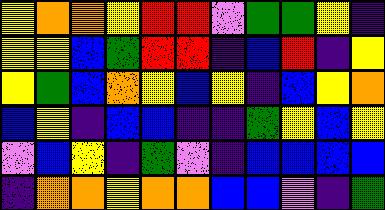[["yellow", "orange", "orange", "yellow", "red", "red", "violet", "green", "green", "yellow", "indigo"], ["yellow", "yellow", "blue", "green", "red", "red", "indigo", "blue", "red", "indigo", "yellow"], ["yellow", "green", "blue", "orange", "yellow", "blue", "yellow", "indigo", "blue", "yellow", "orange"], ["blue", "yellow", "indigo", "blue", "blue", "indigo", "indigo", "green", "yellow", "blue", "yellow"], ["violet", "blue", "yellow", "indigo", "green", "violet", "indigo", "blue", "blue", "blue", "blue"], ["indigo", "orange", "orange", "yellow", "orange", "orange", "blue", "blue", "violet", "indigo", "green"]]